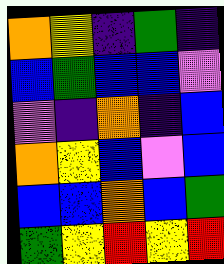[["orange", "yellow", "indigo", "green", "indigo"], ["blue", "green", "blue", "blue", "violet"], ["violet", "indigo", "orange", "indigo", "blue"], ["orange", "yellow", "blue", "violet", "blue"], ["blue", "blue", "orange", "blue", "green"], ["green", "yellow", "red", "yellow", "red"]]